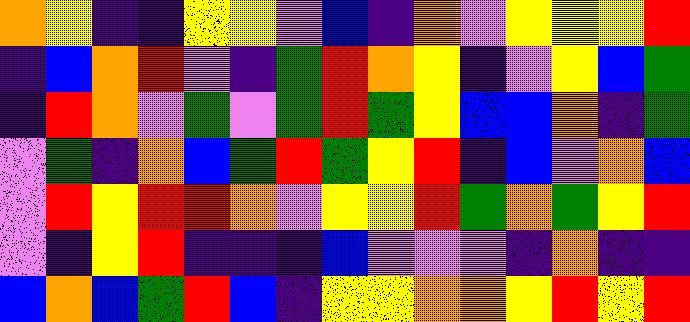[["orange", "yellow", "indigo", "indigo", "yellow", "yellow", "violet", "blue", "indigo", "orange", "violet", "yellow", "yellow", "yellow", "red"], ["indigo", "blue", "orange", "red", "violet", "indigo", "green", "red", "orange", "yellow", "indigo", "violet", "yellow", "blue", "green"], ["indigo", "red", "orange", "violet", "green", "violet", "green", "red", "green", "yellow", "blue", "blue", "orange", "indigo", "green"], ["violet", "green", "indigo", "orange", "blue", "green", "red", "green", "yellow", "red", "indigo", "blue", "violet", "orange", "blue"], ["violet", "red", "yellow", "red", "red", "orange", "violet", "yellow", "yellow", "red", "green", "orange", "green", "yellow", "red"], ["violet", "indigo", "yellow", "red", "indigo", "indigo", "indigo", "blue", "violet", "violet", "violet", "indigo", "orange", "indigo", "indigo"], ["blue", "orange", "blue", "green", "red", "blue", "indigo", "yellow", "yellow", "orange", "orange", "yellow", "red", "yellow", "red"]]